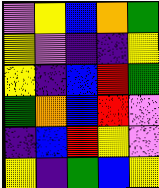[["violet", "yellow", "blue", "orange", "green"], ["yellow", "violet", "indigo", "indigo", "yellow"], ["yellow", "indigo", "blue", "red", "green"], ["green", "orange", "blue", "red", "violet"], ["indigo", "blue", "red", "yellow", "violet"], ["yellow", "indigo", "green", "blue", "yellow"]]